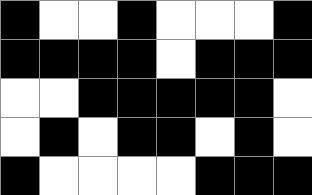[["black", "white", "white", "black", "white", "white", "white", "black"], ["black", "black", "black", "black", "white", "black", "black", "black"], ["white", "white", "black", "black", "black", "black", "black", "white"], ["white", "black", "white", "black", "black", "white", "black", "white"], ["black", "white", "white", "white", "white", "black", "black", "black"]]